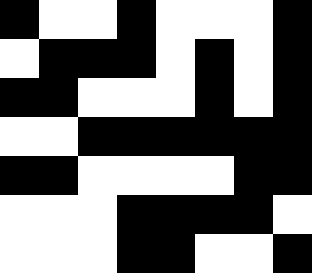[["black", "white", "white", "black", "white", "white", "white", "black"], ["white", "black", "black", "black", "white", "black", "white", "black"], ["black", "black", "white", "white", "white", "black", "white", "black"], ["white", "white", "black", "black", "black", "black", "black", "black"], ["black", "black", "white", "white", "white", "white", "black", "black"], ["white", "white", "white", "black", "black", "black", "black", "white"], ["white", "white", "white", "black", "black", "white", "white", "black"]]